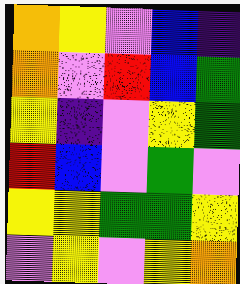[["orange", "yellow", "violet", "blue", "indigo"], ["orange", "violet", "red", "blue", "green"], ["yellow", "indigo", "violet", "yellow", "green"], ["red", "blue", "violet", "green", "violet"], ["yellow", "yellow", "green", "green", "yellow"], ["violet", "yellow", "violet", "yellow", "orange"]]